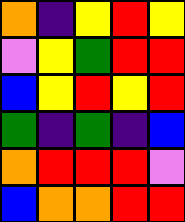[["orange", "indigo", "yellow", "red", "yellow"], ["violet", "yellow", "green", "red", "red"], ["blue", "yellow", "red", "yellow", "red"], ["green", "indigo", "green", "indigo", "blue"], ["orange", "red", "red", "red", "violet"], ["blue", "orange", "orange", "red", "red"]]